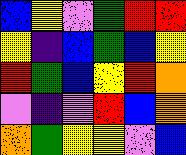[["blue", "yellow", "violet", "green", "red", "red"], ["yellow", "indigo", "blue", "green", "blue", "yellow"], ["red", "green", "blue", "yellow", "red", "orange"], ["violet", "indigo", "violet", "red", "blue", "orange"], ["orange", "green", "yellow", "yellow", "violet", "blue"]]